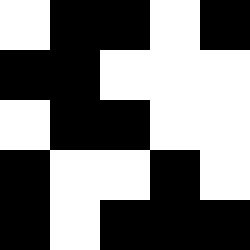[["white", "black", "black", "white", "black"], ["black", "black", "white", "white", "white"], ["white", "black", "black", "white", "white"], ["black", "white", "white", "black", "white"], ["black", "white", "black", "black", "black"]]